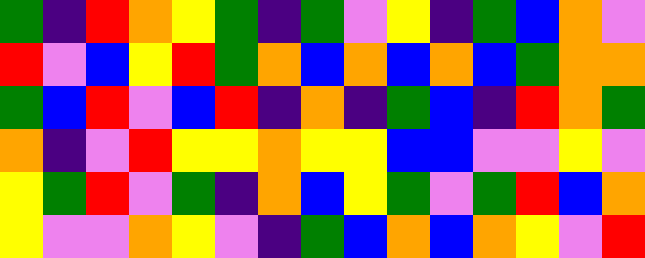[["green", "indigo", "red", "orange", "yellow", "green", "indigo", "green", "violet", "yellow", "indigo", "green", "blue", "orange", "violet"], ["red", "violet", "blue", "yellow", "red", "green", "orange", "blue", "orange", "blue", "orange", "blue", "green", "orange", "orange"], ["green", "blue", "red", "violet", "blue", "red", "indigo", "orange", "indigo", "green", "blue", "indigo", "red", "orange", "green"], ["orange", "indigo", "violet", "red", "yellow", "yellow", "orange", "yellow", "yellow", "blue", "blue", "violet", "violet", "yellow", "violet"], ["yellow", "green", "red", "violet", "green", "indigo", "orange", "blue", "yellow", "green", "violet", "green", "red", "blue", "orange"], ["yellow", "violet", "violet", "orange", "yellow", "violet", "indigo", "green", "blue", "orange", "blue", "orange", "yellow", "violet", "red"]]